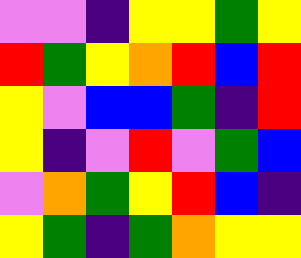[["violet", "violet", "indigo", "yellow", "yellow", "green", "yellow"], ["red", "green", "yellow", "orange", "red", "blue", "red"], ["yellow", "violet", "blue", "blue", "green", "indigo", "red"], ["yellow", "indigo", "violet", "red", "violet", "green", "blue"], ["violet", "orange", "green", "yellow", "red", "blue", "indigo"], ["yellow", "green", "indigo", "green", "orange", "yellow", "yellow"]]